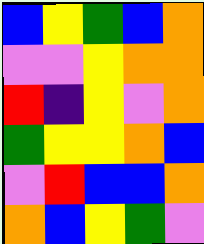[["blue", "yellow", "green", "blue", "orange"], ["violet", "violet", "yellow", "orange", "orange"], ["red", "indigo", "yellow", "violet", "orange"], ["green", "yellow", "yellow", "orange", "blue"], ["violet", "red", "blue", "blue", "orange"], ["orange", "blue", "yellow", "green", "violet"]]